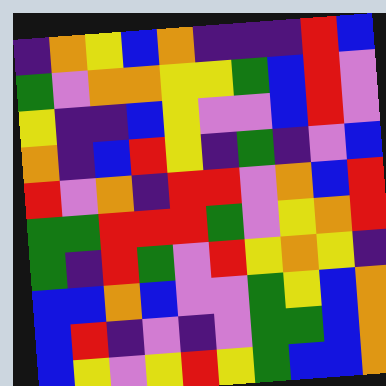[["indigo", "orange", "yellow", "blue", "orange", "indigo", "indigo", "indigo", "red", "blue"], ["green", "violet", "orange", "orange", "yellow", "yellow", "green", "blue", "red", "violet"], ["yellow", "indigo", "indigo", "blue", "yellow", "violet", "violet", "blue", "red", "violet"], ["orange", "indigo", "blue", "red", "yellow", "indigo", "green", "indigo", "violet", "blue"], ["red", "violet", "orange", "indigo", "red", "red", "violet", "orange", "blue", "red"], ["green", "green", "red", "red", "red", "green", "violet", "yellow", "orange", "red"], ["green", "indigo", "red", "green", "violet", "red", "yellow", "orange", "yellow", "indigo"], ["blue", "blue", "orange", "blue", "violet", "violet", "green", "yellow", "blue", "orange"], ["blue", "red", "indigo", "violet", "indigo", "violet", "green", "green", "blue", "orange"], ["blue", "yellow", "violet", "yellow", "red", "yellow", "green", "blue", "blue", "orange"]]